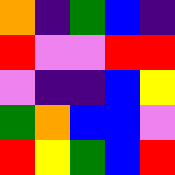[["orange", "indigo", "green", "blue", "indigo"], ["red", "violet", "violet", "red", "red"], ["violet", "indigo", "indigo", "blue", "yellow"], ["green", "orange", "blue", "blue", "violet"], ["red", "yellow", "green", "blue", "red"]]